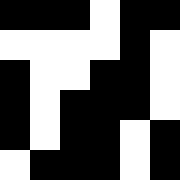[["black", "black", "black", "white", "black", "black"], ["white", "white", "white", "white", "black", "white"], ["black", "white", "white", "black", "black", "white"], ["black", "white", "black", "black", "black", "white"], ["black", "white", "black", "black", "white", "black"], ["white", "black", "black", "black", "white", "black"]]